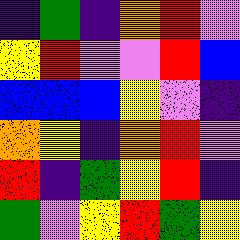[["indigo", "green", "indigo", "orange", "red", "violet"], ["yellow", "red", "violet", "violet", "red", "blue"], ["blue", "blue", "blue", "yellow", "violet", "indigo"], ["orange", "yellow", "indigo", "orange", "red", "violet"], ["red", "indigo", "green", "yellow", "red", "indigo"], ["green", "violet", "yellow", "red", "green", "yellow"]]